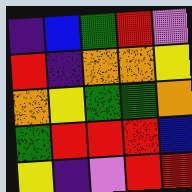[["indigo", "blue", "green", "red", "violet"], ["red", "indigo", "orange", "orange", "yellow"], ["orange", "yellow", "green", "green", "orange"], ["green", "red", "red", "red", "blue"], ["yellow", "indigo", "violet", "red", "red"]]